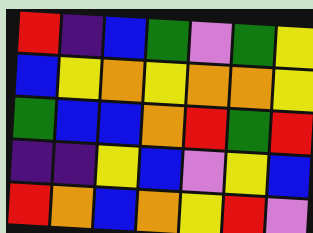[["red", "indigo", "blue", "green", "violet", "green", "yellow"], ["blue", "yellow", "orange", "yellow", "orange", "orange", "yellow"], ["green", "blue", "blue", "orange", "red", "green", "red"], ["indigo", "indigo", "yellow", "blue", "violet", "yellow", "blue"], ["red", "orange", "blue", "orange", "yellow", "red", "violet"]]